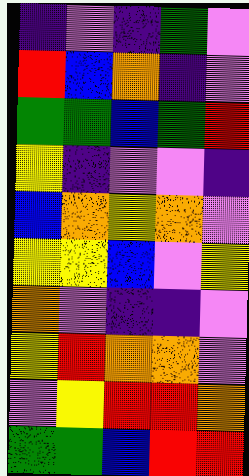[["indigo", "violet", "indigo", "green", "violet"], ["red", "blue", "orange", "indigo", "violet"], ["green", "green", "blue", "green", "red"], ["yellow", "indigo", "violet", "violet", "indigo"], ["blue", "orange", "yellow", "orange", "violet"], ["yellow", "yellow", "blue", "violet", "yellow"], ["orange", "violet", "indigo", "indigo", "violet"], ["yellow", "red", "orange", "orange", "violet"], ["violet", "yellow", "red", "red", "orange"], ["green", "green", "blue", "red", "red"]]